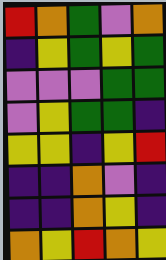[["red", "orange", "green", "violet", "orange"], ["indigo", "yellow", "green", "yellow", "green"], ["violet", "violet", "violet", "green", "green"], ["violet", "yellow", "green", "green", "indigo"], ["yellow", "yellow", "indigo", "yellow", "red"], ["indigo", "indigo", "orange", "violet", "indigo"], ["indigo", "indigo", "orange", "yellow", "indigo"], ["orange", "yellow", "red", "orange", "yellow"]]